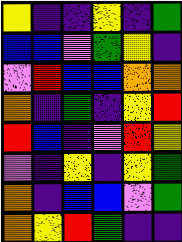[["yellow", "indigo", "indigo", "yellow", "indigo", "green"], ["blue", "blue", "violet", "green", "yellow", "indigo"], ["violet", "red", "blue", "blue", "orange", "orange"], ["orange", "indigo", "green", "indigo", "yellow", "red"], ["red", "blue", "indigo", "violet", "red", "yellow"], ["violet", "indigo", "yellow", "indigo", "yellow", "green"], ["orange", "indigo", "blue", "blue", "violet", "green"], ["orange", "yellow", "red", "green", "indigo", "indigo"]]